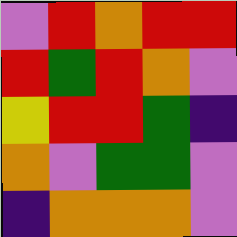[["violet", "red", "orange", "red", "red"], ["red", "green", "red", "orange", "violet"], ["yellow", "red", "red", "green", "indigo"], ["orange", "violet", "green", "green", "violet"], ["indigo", "orange", "orange", "orange", "violet"]]